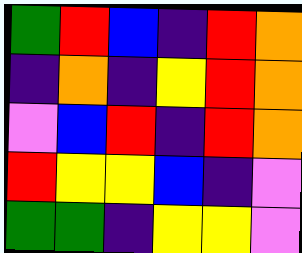[["green", "red", "blue", "indigo", "red", "orange"], ["indigo", "orange", "indigo", "yellow", "red", "orange"], ["violet", "blue", "red", "indigo", "red", "orange"], ["red", "yellow", "yellow", "blue", "indigo", "violet"], ["green", "green", "indigo", "yellow", "yellow", "violet"]]